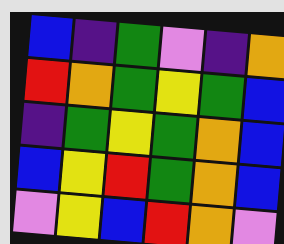[["blue", "indigo", "green", "violet", "indigo", "orange"], ["red", "orange", "green", "yellow", "green", "blue"], ["indigo", "green", "yellow", "green", "orange", "blue"], ["blue", "yellow", "red", "green", "orange", "blue"], ["violet", "yellow", "blue", "red", "orange", "violet"]]